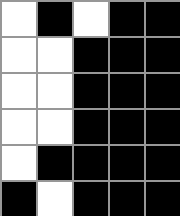[["white", "black", "white", "black", "black"], ["white", "white", "black", "black", "black"], ["white", "white", "black", "black", "black"], ["white", "white", "black", "black", "black"], ["white", "black", "black", "black", "black"], ["black", "white", "black", "black", "black"]]